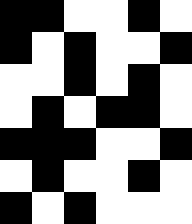[["black", "black", "white", "white", "black", "white"], ["black", "white", "black", "white", "white", "black"], ["white", "white", "black", "white", "black", "white"], ["white", "black", "white", "black", "black", "white"], ["black", "black", "black", "white", "white", "black"], ["white", "black", "white", "white", "black", "white"], ["black", "white", "black", "white", "white", "white"]]